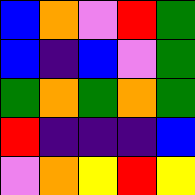[["blue", "orange", "violet", "red", "green"], ["blue", "indigo", "blue", "violet", "green"], ["green", "orange", "green", "orange", "green"], ["red", "indigo", "indigo", "indigo", "blue"], ["violet", "orange", "yellow", "red", "yellow"]]